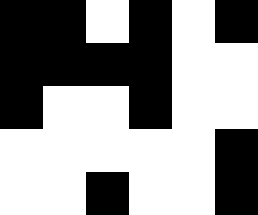[["black", "black", "white", "black", "white", "black"], ["black", "black", "black", "black", "white", "white"], ["black", "white", "white", "black", "white", "white"], ["white", "white", "white", "white", "white", "black"], ["white", "white", "black", "white", "white", "black"]]